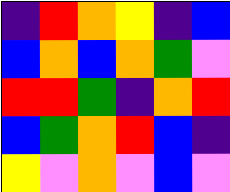[["indigo", "red", "orange", "yellow", "indigo", "blue"], ["blue", "orange", "blue", "orange", "green", "violet"], ["red", "red", "green", "indigo", "orange", "red"], ["blue", "green", "orange", "red", "blue", "indigo"], ["yellow", "violet", "orange", "violet", "blue", "violet"]]